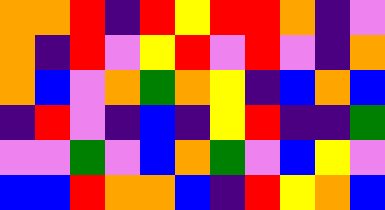[["orange", "orange", "red", "indigo", "red", "yellow", "red", "red", "orange", "indigo", "violet"], ["orange", "indigo", "red", "violet", "yellow", "red", "violet", "red", "violet", "indigo", "orange"], ["orange", "blue", "violet", "orange", "green", "orange", "yellow", "indigo", "blue", "orange", "blue"], ["indigo", "red", "violet", "indigo", "blue", "indigo", "yellow", "red", "indigo", "indigo", "green"], ["violet", "violet", "green", "violet", "blue", "orange", "green", "violet", "blue", "yellow", "violet"], ["blue", "blue", "red", "orange", "orange", "blue", "indigo", "red", "yellow", "orange", "blue"]]